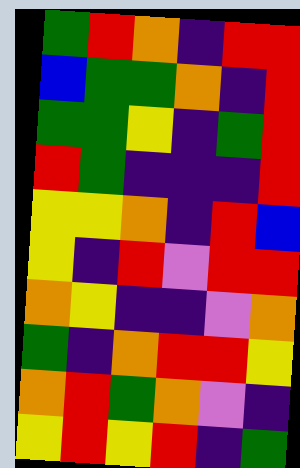[["green", "red", "orange", "indigo", "red", "red"], ["blue", "green", "green", "orange", "indigo", "red"], ["green", "green", "yellow", "indigo", "green", "red"], ["red", "green", "indigo", "indigo", "indigo", "red"], ["yellow", "yellow", "orange", "indigo", "red", "blue"], ["yellow", "indigo", "red", "violet", "red", "red"], ["orange", "yellow", "indigo", "indigo", "violet", "orange"], ["green", "indigo", "orange", "red", "red", "yellow"], ["orange", "red", "green", "orange", "violet", "indigo"], ["yellow", "red", "yellow", "red", "indigo", "green"]]